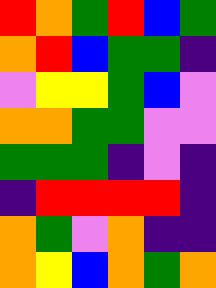[["red", "orange", "green", "red", "blue", "green"], ["orange", "red", "blue", "green", "green", "indigo"], ["violet", "yellow", "yellow", "green", "blue", "violet"], ["orange", "orange", "green", "green", "violet", "violet"], ["green", "green", "green", "indigo", "violet", "indigo"], ["indigo", "red", "red", "red", "red", "indigo"], ["orange", "green", "violet", "orange", "indigo", "indigo"], ["orange", "yellow", "blue", "orange", "green", "orange"]]